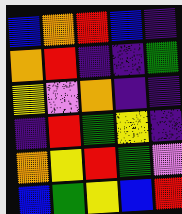[["blue", "orange", "red", "blue", "indigo"], ["orange", "red", "indigo", "indigo", "green"], ["yellow", "violet", "orange", "indigo", "indigo"], ["indigo", "red", "green", "yellow", "indigo"], ["orange", "yellow", "red", "green", "violet"], ["blue", "green", "yellow", "blue", "red"]]